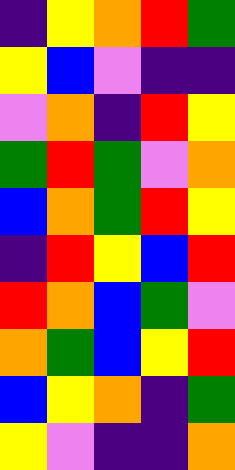[["indigo", "yellow", "orange", "red", "green"], ["yellow", "blue", "violet", "indigo", "indigo"], ["violet", "orange", "indigo", "red", "yellow"], ["green", "red", "green", "violet", "orange"], ["blue", "orange", "green", "red", "yellow"], ["indigo", "red", "yellow", "blue", "red"], ["red", "orange", "blue", "green", "violet"], ["orange", "green", "blue", "yellow", "red"], ["blue", "yellow", "orange", "indigo", "green"], ["yellow", "violet", "indigo", "indigo", "orange"]]